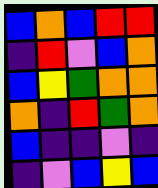[["blue", "orange", "blue", "red", "red"], ["indigo", "red", "violet", "blue", "orange"], ["blue", "yellow", "green", "orange", "orange"], ["orange", "indigo", "red", "green", "orange"], ["blue", "indigo", "indigo", "violet", "indigo"], ["indigo", "violet", "blue", "yellow", "blue"]]